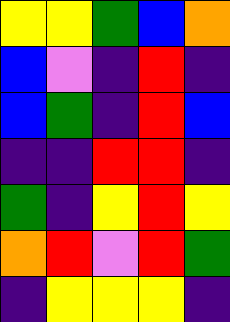[["yellow", "yellow", "green", "blue", "orange"], ["blue", "violet", "indigo", "red", "indigo"], ["blue", "green", "indigo", "red", "blue"], ["indigo", "indigo", "red", "red", "indigo"], ["green", "indigo", "yellow", "red", "yellow"], ["orange", "red", "violet", "red", "green"], ["indigo", "yellow", "yellow", "yellow", "indigo"]]